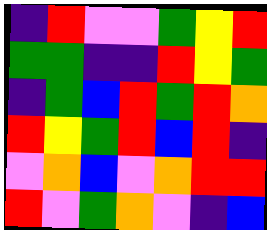[["indigo", "red", "violet", "violet", "green", "yellow", "red"], ["green", "green", "indigo", "indigo", "red", "yellow", "green"], ["indigo", "green", "blue", "red", "green", "red", "orange"], ["red", "yellow", "green", "red", "blue", "red", "indigo"], ["violet", "orange", "blue", "violet", "orange", "red", "red"], ["red", "violet", "green", "orange", "violet", "indigo", "blue"]]